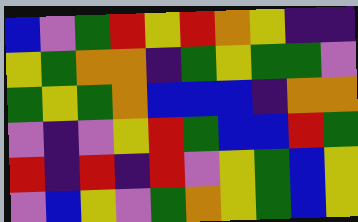[["blue", "violet", "green", "red", "yellow", "red", "orange", "yellow", "indigo", "indigo"], ["yellow", "green", "orange", "orange", "indigo", "green", "yellow", "green", "green", "violet"], ["green", "yellow", "green", "orange", "blue", "blue", "blue", "indigo", "orange", "orange"], ["violet", "indigo", "violet", "yellow", "red", "green", "blue", "blue", "red", "green"], ["red", "indigo", "red", "indigo", "red", "violet", "yellow", "green", "blue", "yellow"], ["violet", "blue", "yellow", "violet", "green", "orange", "yellow", "green", "blue", "yellow"]]